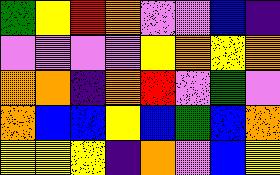[["green", "yellow", "red", "orange", "violet", "violet", "blue", "indigo"], ["violet", "violet", "violet", "violet", "yellow", "orange", "yellow", "orange"], ["orange", "orange", "indigo", "orange", "red", "violet", "green", "violet"], ["orange", "blue", "blue", "yellow", "blue", "green", "blue", "orange"], ["yellow", "yellow", "yellow", "indigo", "orange", "violet", "blue", "yellow"]]